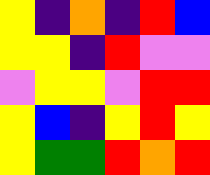[["yellow", "indigo", "orange", "indigo", "red", "blue"], ["yellow", "yellow", "indigo", "red", "violet", "violet"], ["violet", "yellow", "yellow", "violet", "red", "red"], ["yellow", "blue", "indigo", "yellow", "red", "yellow"], ["yellow", "green", "green", "red", "orange", "red"]]